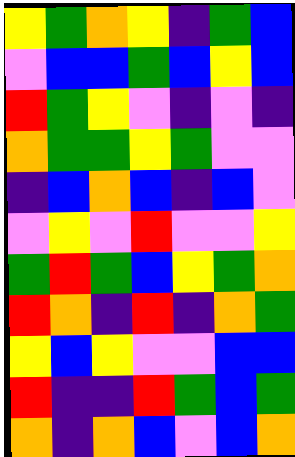[["yellow", "green", "orange", "yellow", "indigo", "green", "blue"], ["violet", "blue", "blue", "green", "blue", "yellow", "blue"], ["red", "green", "yellow", "violet", "indigo", "violet", "indigo"], ["orange", "green", "green", "yellow", "green", "violet", "violet"], ["indigo", "blue", "orange", "blue", "indigo", "blue", "violet"], ["violet", "yellow", "violet", "red", "violet", "violet", "yellow"], ["green", "red", "green", "blue", "yellow", "green", "orange"], ["red", "orange", "indigo", "red", "indigo", "orange", "green"], ["yellow", "blue", "yellow", "violet", "violet", "blue", "blue"], ["red", "indigo", "indigo", "red", "green", "blue", "green"], ["orange", "indigo", "orange", "blue", "violet", "blue", "orange"]]